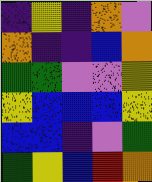[["indigo", "yellow", "indigo", "orange", "violet"], ["orange", "indigo", "indigo", "blue", "orange"], ["green", "green", "violet", "violet", "yellow"], ["yellow", "blue", "blue", "blue", "yellow"], ["blue", "blue", "indigo", "violet", "green"], ["green", "yellow", "blue", "red", "orange"]]